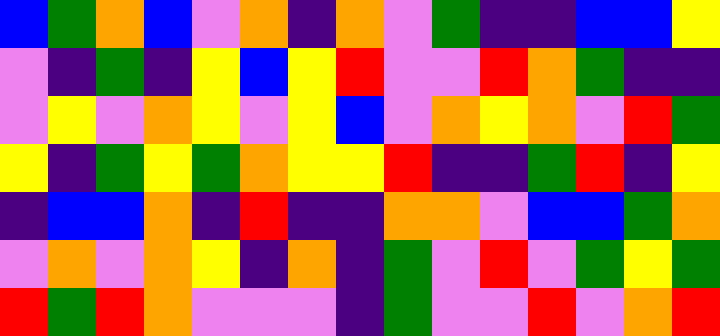[["blue", "green", "orange", "blue", "violet", "orange", "indigo", "orange", "violet", "green", "indigo", "indigo", "blue", "blue", "yellow"], ["violet", "indigo", "green", "indigo", "yellow", "blue", "yellow", "red", "violet", "violet", "red", "orange", "green", "indigo", "indigo"], ["violet", "yellow", "violet", "orange", "yellow", "violet", "yellow", "blue", "violet", "orange", "yellow", "orange", "violet", "red", "green"], ["yellow", "indigo", "green", "yellow", "green", "orange", "yellow", "yellow", "red", "indigo", "indigo", "green", "red", "indigo", "yellow"], ["indigo", "blue", "blue", "orange", "indigo", "red", "indigo", "indigo", "orange", "orange", "violet", "blue", "blue", "green", "orange"], ["violet", "orange", "violet", "orange", "yellow", "indigo", "orange", "indigo", "green", "violet", "red", "violet", "green", "yellow", "green"], ["red", "green", "red", "orange", "violet", "violet", "violet", "indigo", "green", "violet", "violet", "red", "violet", "orange", "red"]]